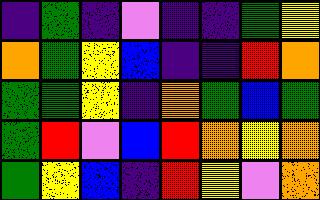[["indigo", "green", "indigo", "violet", "indigo", "indigo", "green", "yellow"], ["orange", "green", "yellow", "blue", "indigo", "indigo", "red", "orange"], ["green", "green", "yellow", "indigo", "orange", "green", "blue", "green"], ["green", "red", "violet", "blue", "red", "orange", "yellow", "orange"], ["green", "yellow", "blue", "indigo", "red", "yellow", "violet", "orange"]]